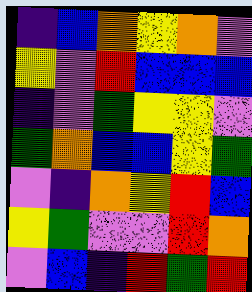[["indigo", "blue", "orange", "yellow", "orange", "violet"], ["yellow", "violet", "red", "blue", "blue", "blue"], ["indigo", "violet", "green", "yellow", "yellow", "violet"], ["green", "orange", "blue", "blue", "yellow", "green"], ["violet", "indigo", "orange", "yellow", "red", "blue"], ["yellow", "green", "violet", "violet", "red", "orange"], ["violet", "blue", "indigo", "red", "green", "red"]]